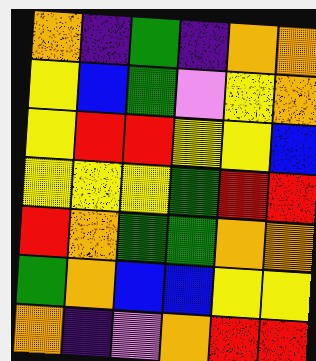[["orange", "indigo", "green", "indigo", "orange", "orange"], ["yellow", "blue", "green", "violet", "yellow", "orange"], ["yellow", "red", "red", "yellow", "yellow", "blue"], ["yellow", "yellow", "yellow", "green", "red", "red"], ["red", "orange", "green", "green", "orange", "orange"], ["green", "orange", "blue", "blue", "yellow", "yellow"], ["orange", "indigo", "violet", "orange", "red", "red"]]